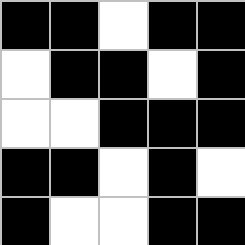[["black", "black", "white", "black", "black"], ["white", "black", "black", "white", "black"], ["white", "white", "black", "black", "black"], ["black", "black", "white", "black", "white"], ["black", "white", "white", "black", "black"]]